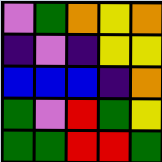[["violet", "green", "orange", "yellow", "orange"], ["indigo", "violet", "indigo", "yellow", "yellow"], ["blue", "blue", "blue", "indigo", "orange"], ["green", "violet", "red", "green", "yellow"], ["green", "green", "red", "red", "green"]]